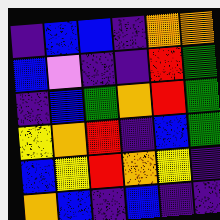[["indigo", "blue", "blue", "indigo", "orange", "orange"], ["blue", "violet", "indigo", "indigo", "red", "green"], ["indigo", "blue", "green", "orange", "red", "green"], ["yellow", "orange", "red", "indigo", "blue", "green"], ["blue", "yellow", "red", "orange", "yellow", "indigo"], ["orange", "blue", "indigo", "blue", "indigo", "indigo"]]